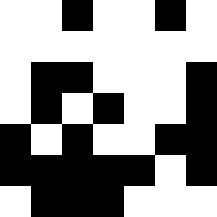[["white", "white", "black", "white", "white", "black", "white"], ["white", "white", "white", "white", "white", "white", "white"], ["white", "black", "black", "white", "white", "white", "black"], ["white", "black", "white", "black", "white", "white", "black"], ["black", "white", "black", "white", "white", "black", "black"], ["black", "black", "black", "black", "black", "white", "black"], ["white", "black", "black", "black", "white", "white", "white"]]